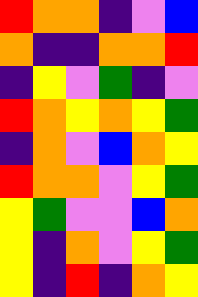[["red", "orange", "orange", "indigo", "violet", "blue"], ["orange", "indigo", "indigo", "orange", "orange", "red"], ["indigo", "yellow", "violet", "green", "indigo", "violet"], ["red", "orange", "yellow", "orange", "yellow", "green"], ["indigo", "orange", "violet", "blue", "orange", "yellow"], ["red", "orange", "orange", "violet", "yellow", "green"], ["yellow", "green", "violet", "violet", "blue", "orange"], ["yellow", "indigo", "orange", "violet", "yellow", "green"], ["yellow", "indigo", "red", "indigo", "orange", "yellow"]]